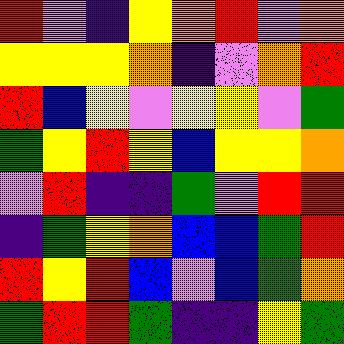[["red", "violet", "indigo", "yellow", "orange", "red", "violet", "orange"], ["yellow", "yellow", "yellow", "orange", "indigo", "violet", "orange", "red"], ["red", "blue", "yellow", "violet", "yellow", "yellow", "violet", "green"], ["green", "yellow", "red", "yellow", "blue", "yellow", "yellow", "orange"], ["violet", "red", "indigo", "indigo", "green", "violet", "red", "red"], ["indigo", "green", "yellow", "orange", "blue", "blue", "green", "red"], ["red", "yellow", "red", "blue", "violet", "blue", "green", "orange"], ["green", "red", "red", "green", "indigo", "indigo", "yellow", "green"]]